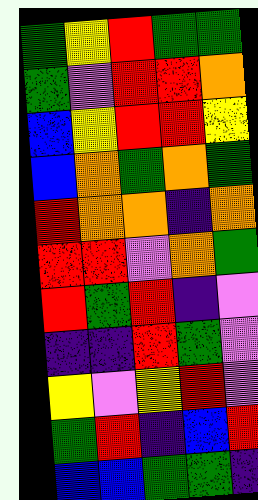[["green", "yellow", "red", "green", "green"], ["green", "violet", "red", "red", "orange"], ["blue", "yellow", "red", "red", "yellow"], ["blue", "orange", "green", "orange", "green"], ["red", "orange", "orange", "indigo", "orange"], ["red", "red", "violet", "orange", "green"], ["red", "green", "red", "indigo", "violet"], ["indigo", "indigo", "red", "green", "violet"], ["yellow", "violet", "yellow", "red", "violet"], ["green", "red", "indigo", "blue", "red"], ["blue", "blue", "green", "green", "indigo"]]